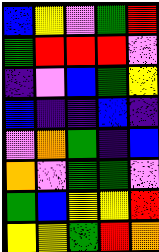[["blue", "yellow", "violet", "green", "red"], ["green", "red", "red", "red", "violet"], ["indigo", "violet", "blue", "green", "yellow"], ["blue", "indigo", "indigo", "blue", "indigo"], ["violet", "orange", "green", "indigo", "blue"], ["orange", "violet", "green", "green", "violet"], ["green", "blue", "yellow", "yellow", "red"], ["yellow", "yellow", "green", "red", "orange"]]